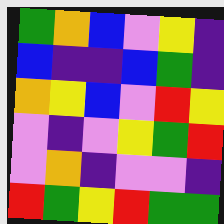[["green", "orange", "blue", "violet", "yellow", "indigo"], ["blue", "indigo", "indigo", "blue", "green", "indigo"], ["orange", "yellow", "blue", "violet", "red", "yellow"], ["violet", "indigo", "violet", "yellow", "green", "red"], ["violet", "orange", "indigo", "violet", "violet", "indigo"], ["red", "green", "yellow", "red", "green", "green"]]